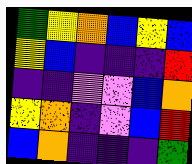[["green", "yellow", "orange", "blue", "yellow", "blue"], ["yellow", "blue", "indigo", "indigo", "indigo", "red"], ["indigo", "indigo", "violet", "violet", "blue", "orange"], ["yellow", "orange", "indigo", "violet", "blue", "red"], ["blue", "orange", "indigo", "indigo", "indigo", "green"]]